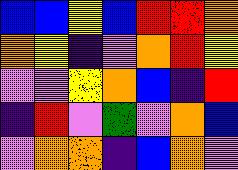[["blue", "blue", "yellow", "blue", "red", "red", "orange"], ["orange", "yellow", "indigo", "violet", "orange", "red", "yellow"], ["violet", "violet", "yellow", "orange", "blue", "indigo", "red"], ["indigo", "red", "violet", "green", "violet", "orange", "blue"], ["violet", "orange", "orange", "indigo", "blue", "orange", "violet"]]